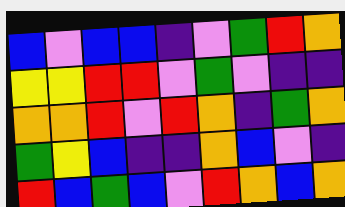[["blue", "violet", "blue", "blue", "indigo", "violet", "green", "red", "orange"], ["yellow", "yellow", "red", "red", "violet", "green", "violet", "indigo", "indigo"], ["orange", "orange", "red", "violet", "red", "orange", "indigo", "green", "orange"], ["green", "yellow", "blue", "indigo", "indigo", "orange", "blue", "violet", "indigo"], ["red", "blue", "green", "blue", "violet", "red", "orange", "blue", "orange"]]